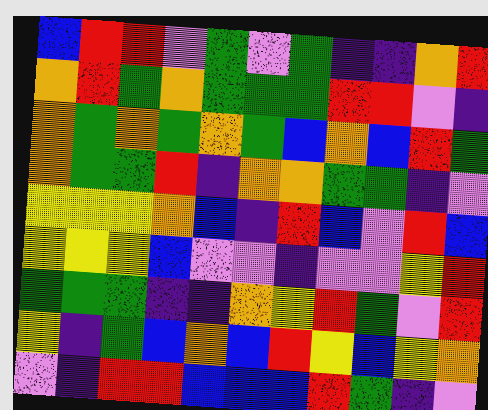[["blue", "red", "red", "violet", "green", "violet", "green", "indigo", "indigo", "orange", "red"], ["orange", "red", "green", "orange", "green", "green", "green", "red", "red", "violet", "indigo"], ["orange", "green", "orange", "green", "orange", "green", "blue", "orange", "blue", "red", "green"], ["orange", "green", "green", "red", "indigo", "orange", "orange", "green", "green", "indigo", "violet"], ["yellow", "yellow", "yellow", "orange", "blue", "indigo", "red", "blue", "violet", "red", "blue"], ["yellow", "yellow", "yellow", "blue", "violet", "violet", "indigo", "violet", "violet", "yellow", "red"], ["green", "green", "green", "indigo", "indigo", "orange", "yellow", "red", "green", "violet", "red"], ["yellow", "indigo", "green", "blue", "orange", "blue", "red", "yellow", "blue", "yellow", "orange"], ["violet", "indigo", "red", "red", "blue", "blue", "blue", "red", "green", "indigo", "violet"]]